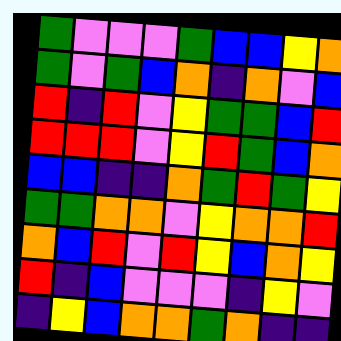[["green", "violet", "violet", "violet", "green", "blue", "blue", "yellow", "orange"], ["green", "violet", "green", "blue", "orange", "indigo", "orange", "violet", "blue"], ["red", "indigo", "red", "violet", "yellow", "green", "green", "blue", "red"], ["red", "red", "red", "violet", "yellow", "red", "green", "blue", "orange"], ["blue", "blue", "indigo", "indigo", "orange", "green", "red", "green", "yellow"], ["green", "green", "orange", "orange", "violet", "yellow", "orange", "orange", "red"], ["orange", "blue", "red", "violet", "red", "yellow", "blue", "orange", "yellow"], ["red", "indigo", "blue", "violet", "violet", "violet", "indigo", "yellow", "violet"], ["indigo", "yellow", "blue", "orange", "orange", "green", "orange", "indigo", "indigo"]]